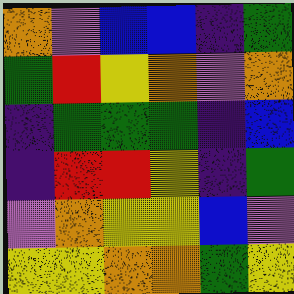[["orange", "violet", "blue", "blue", "indigo", "green"], ["green", "red", "yellow", "orange", "violet", "orange"], ["indigo", "green", "green", "green", "indigo", "blue"], ["indigo", "red", "red", "yellow", "indigo", "green"], ["violet", "orange", "yellow", "yellow", "blue", "violet"], ["yellow", "yellow", "orange", "orange", "green", "yellow"]]